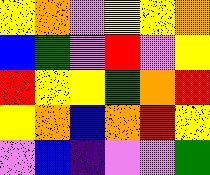[["yellow", "orange", "violet", "yellow", "yellow", "orange"], ["blue", "green", "violet", "red", "violet", "yellow"], ["red", "yellow", "yellow", "green", "orange", "red"], ["yellow", "orange", "blue", "orange", "red", "yellow"], ["violet", "blue", "indigo", "violet", "violet", "green"]]